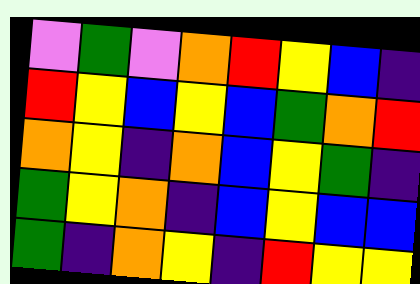[["violet", "green", "violet", "orange", "red", "yellow", "blue", "indigo"], ["red", "yellow", "blue", "yellow", "blue", "green", "orange", "red"], ["orange", "yellow", "indigo", "orange", "blue", "yellow", "green", "indigo"], ["green", "yellow", "orange", "indigo", "blue", "yellow", "blue", "blue"], ["green", "indigo", "orange", "yellow", "indigo", "red", "yellow", "yellow"]]